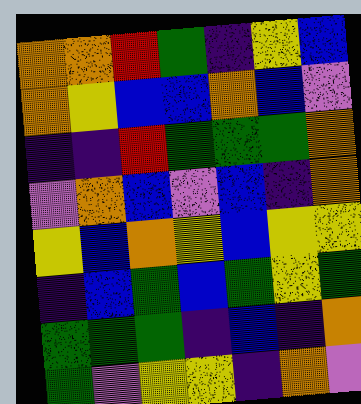[["orange", "orange", "red", "green", "indigo", "yellow", "blue"], ["orange", "yellow", "blue", "blue", "orange", "blue", "violet"], ["indigo", "indigo", "red", "green", "green", "green", "orange"], ["violet", "orange", "blue", "violet", "blue", "indigo", "orange"], ["yellow", "blue", "orange", "yellow", "blue", "yellow", "yellow"], ["indigo", "blue", "green", "blue", "green", "yellow", "green"], ["green", "green", "green", "indigo", "blue", "indigo", "orange"], ["green", "violet", "yellow", "yellow", "indigo", "orange", "violet"]]